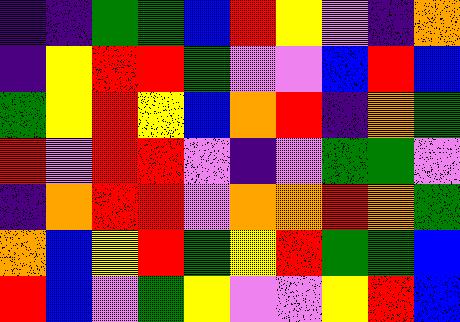[["indigo", "indigo", "green", "green", "blue", "red", "yellow", "violet", "indigo", "orange"], ["indigo", "yellow", "red", "red", "green", "violet", "violet", "blue", "red", "blue"], ["green", "yellow", "red", "yellow", "blue", "orange", "red", "indigo", "orange", "green"], ["red", "violet", "red", "red", "violet", "indigo", "violet", "green", "green", "violet"], ["indigo", "orange", "red", "red", "violet", "orange", "orange", "red", "orange", "green"], ["orange", "blue", "yellow", "red", "green", "yellow", "red", "green", "green", "blue"], ["red", "blue", "violet", "green", "yellow", "violet", "violet", "yellow", "red", "blue"]]